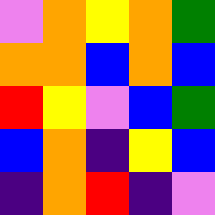[["violet", "orange", "yellow", "orange", "green"], ["orange", "orange", "blue", "orange", "blue"], ["red", "yellow", "violet", "blue", "green"], ["blue", "orange", "indigo", "yellow", "blue"], ["indigo", "orange", "red", "indigo", "violet"]]